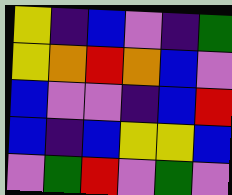[["yellow", "indigo", "blue", "violet", "indigo", "green"], ["yellow", "orange", "red", "orange", "blue", "violet"], ["blue", "violet", "violet", "indigo", "blue", "red"], ["blue", "indigo", "blue", "yellow", "yellow", "blue"], ["violet", "green", "red", "violet", "green", "violet"]]